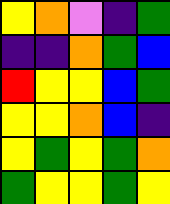[["yellow", "orange", "violet", "indigo", "green"], ["indigo", "indigo", "orange", "green", "blue"], ["red", "yellow", "yellow", "blue", "green"], ["yellow", "yellow", "orange", "blue", "indigo"], ["yellow", "green", "yellow", "green", "orange"], ["green", "yellow", "yellow", "green", "yellow"]]